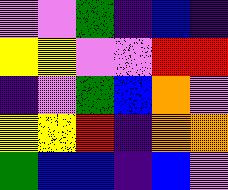[["violet", "violet", "green", "indigo", "blue", "indigo"], ["yellow", "yellow", "violet", "violet", "red", "red"], ["indigo", "violet", "green", "blue", "orange", "violet"], ["yellow", "yellow", "red", "indigo", "orange", "orange"], ["green", "blue", "blue", "indigo", "blue", "violet"]]